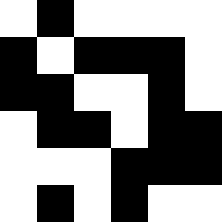[["white", "black", "white", "white", "white", "white"], ["black", "white", "black", "black", "black", "white"], ["black", "black", "white", "white", "black", "white"], ["white", "black", "black", "white", "black", "black"], ["white", "white", "white", "black", "black", "black"], ["white", "black", "white", "black", "white", "white"]]